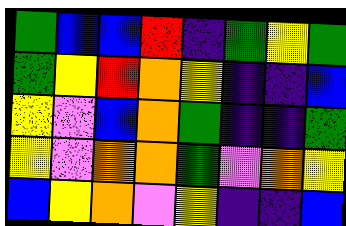[["green", "blue", "blue", "red", "indigo", "green", "yellow", "green"], ["green", "yellow", "red", "orange", "yellow", "indigo", "indigo", "blue"], ["yellow", "violet", "blue", "orange", "green", "indigo", "indigo", "green"], ["yellow", "violet", "orange", "orange", "green", "violet", "orange", "yellow"], ["blue", "yellow", "orange", "violet", "yellow", "indigo", "indigo", "blue"]]